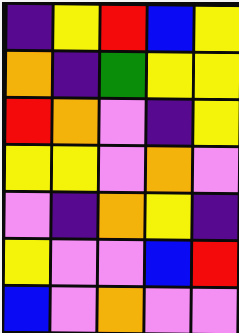[["indigo", "yellow", "red", "blue", "yellow"], ["orange", "indigo", "green", "yellow", "yellow"], ["red", "orange", "violet", "indigo", "yellow"], ["yellow", "yellow", "violet", "orange", "violet"], ["violet", "indigo", "orange", "yellow", "indigo"], ["yellow", "violet", "violet", "blue", "red"], ["blue", "violet", "orange", "violet", "violet"]]